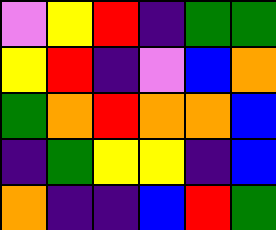[["violet", "yellow", "red", "indigo", "green", "green"], ["yellow", "red", "indigo", "violet", "blue", "orange"], ["green", "orange", "red", "orange", "orange", "blue"], ["indigo", "green", "yellow", "yellow", "indigo", "blue"], ["orange", "indigo", "indigo", "blue", "red", "green"]]